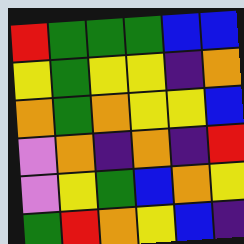[["red", "green", "green", "green", "blue", "blue"], ["yellow", "green", "yellow", "yellow", "indigo", "orange"], ["orange", "green", "orange", "yellow", "yellow", "blue"], ["violet", "orange", "indigo", "orange", "indigo", "red"], ["violet", "yellow", "green", "blue", "orange", "yellow"], ["green", "red", "orange", "yellow", "blue", "indigo"]]